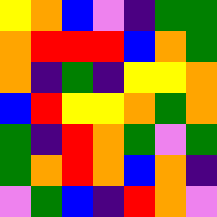[["yellow", "orange", "blue", "violet", "indigo", "green", "green"], ["orange", "red", "red", "red", "blue", "orange", "green"], ["orange", "indigo", "green", "indigo", "yellow", "yellow", "orange"], ["blue", "red", "yellow", "yellow", "orange", "green", "orange"], ["green", "indigo", "red", "orange", "green", "violet", "green"], ["green", "orange", "red", "orange", "blue", "orange", "indigo"], ["violet", "green", "blue", "indigo", "red", "orange", "violet"]]